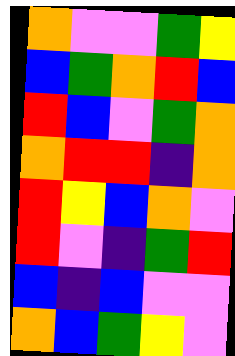[["orange", "violet", "violet", "green", "yellow"], ["blue", "green", "orange", "red", "blue"], ["red", "blue", "violet", "green", "orange"], ["orange", "red", "red", "indigo", "orange"], ["red", "yellow", "blue", "orange", "violet"], ["red", "violet", "indigo", "green", "red"], ["blue", "indigo", "blue", "violet", "violet"], ["orange", "blue", "green", "yellow", "violet"]]